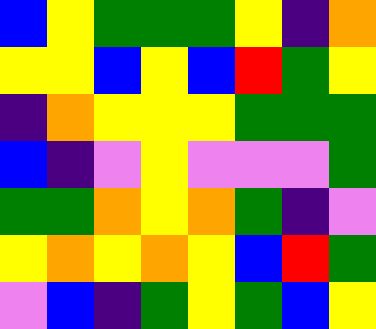[["blue", "yellow", "green", "green", "green", "yellow", "indigo", "orange"], ["yellow", "yellow", "blue", "yellow", "blue", "red", "green", "yellow"], ["indigo", "orange", "yellow", "yellow", "yellow", "green", "green", "green"], ["blue", "indigo", "violet", "yellow", "violet", "violet", "violet", "green"], ["green", "green", "orange", "yellow", "orange", "green", "indigo", "violet"], ["yellow", "orange", "yellow", "orange", "yellow", "blue", "red", "green"], ["violet", "blue", "indigo", "green", "yellow", "green", "blue", "yellow"]]